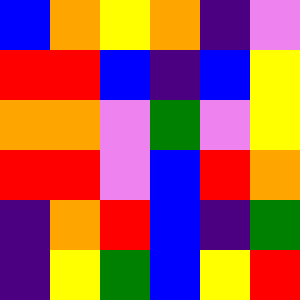[["blue", "orange", "yellow", "orange", "indigo", "violet"], ["red", "red", "blue", "indigo", "blue", "yellow"], ["orange", "orange", "violet", "green", "violet", "yellow"], ["red", "red", "violet", "blue", "red", "orange"], ["indigo", "orange", "red", "blue", "indigo", "green"], ["indigo", "yellow", "green", "blue", "yellow", "red"]]